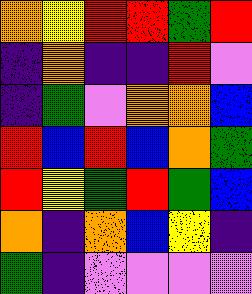[["orange", "yellow", "red", "red", "green", "red"], ["indigo", "orange", "indigo", "indigo", "red", "violet"], ["indigo", "green", "violet", "orange", "orange", "blue"], ["red", "blue", "red", "blue", "orange", "green"], ["red", "yellow", "green", "red", "green", "blue"], ["orange", "indigo", "orange", "blue", "yellow", "indigo"], ["green", "indigo", "violet", "violet", "violet", "violet"]]